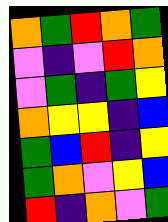[["orange", "green", "red", "orange", "green"], ["violet", "indigo", "violet", "red", "orange"], ["violet", "green", "indigo", "green", "yellow"], ["orange", "yellow", "yellow", "indigo", "blue"], ["green", "blue", "red", "indigo", "yellow"], ["green", "orange", "violet", "yellow", "blue"], ["red", "indigo", "orange", "violet", "green"]]